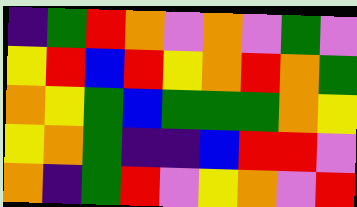[["indigo", "green", "red", "orange", "violet", "orange", "violet", "green", "violet"], ["yellow", "red", "blue", "red", "yellow", "orange", "red", "orange", "green"], ["orange", "yellow", "green", "blue", "green", "green", "green", "orange", "yellow"], ["yellow", "orange", "green", "indigo", "indigo", "blue", "red", "red", "violet"], ["orange", "indigo", "green", "red", "violet", "yellow", "orange", "violet", "red"]]